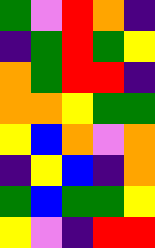[["green", "violet", "red", "orange", "indigo"], ["indigo", "green", "red", "green", "yellow"], ["orange", "green", "red", "red", "indigo"], ["orange", "orange", "yellow", "green", "green"], ["yellow", "blue", "orange", "violet", "orange"], ["indigo", "yellow", "blue", "indigo", "orange"], ["green", "blue", "green", "green", "yellow"], ["yellow", "violet", "indigo", "red", "red"]]